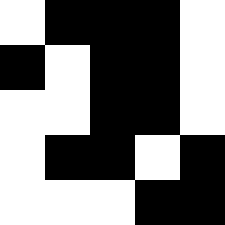[["white", "black", "black", "black", "white"], ["black", "white", "black", "black", "white"], ["white", "white", "black", "black", "white"], ["white", "black", "black", "white", "black"], ["white", "white", "white", "black", "black"]]